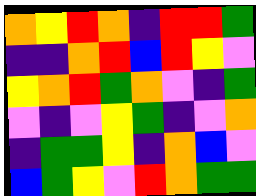[["orange", "yellow", "red", "orange", "indigo", "red", "red", "green"], ["indigo", "indigo", "orange", "red", "blue", "red", "yellow", "violet"], ["yellow", "orange", "red", "green", "orange", "violet", "indigo", "green"], ["violet", "indigo", "violet", "yellow", "green", "indigo", "violet", "orange"], ["indigo", "green", "green", "yellow", "indigo", "orange", "blue", "violet"], ["blue", "green", "yellow", "violet", "red", "orange", "green", "green"]]